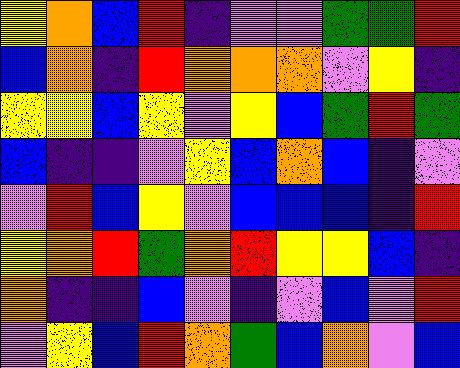[["yellow", "orange", "blue", "red", "indigo", "violet", "violet", "green", "green", "red"], ["blue", "orange", "indigo", "red", "orange", "orange", "orange", "violet", "yellow", "indigo"], ["yellow", "yellow", "blue", "yellow", "violet", "yellow", "blue", "green", "red", "green"], ["blue", "indigo", "indigo", "violet", "yellow", "blue", "orange", "blue", "indigo", "violet"], ["violet", "red", "blue", "yellow", "violet", "blue", "blue", "blue", "indigo", "red"], ["yellow", "orange", "red", "green", "orange", "red", "yellow", "yellow", "blue", "indigo"], ["orange", "indigo", "indigo", "blue", "violet", "indigo", "violet", "blue", "violet", "red"], ["violet", "yellow", "blue", "red", "orange", "green", "blue", "orange", "violet", "blue"]]